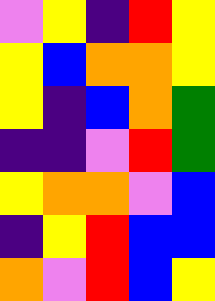[["violet", "yellow", "indigo", "red", "yellow"], ["yellow", "blue", "orange", "orange", "yellow"], ["yellow", "indigo", "blue", "orange", "green"], ["indigo", "indigo", "violet", "red", "green"], ["yellow", "orange", "orange", "violet", "blue"], ["indigo", "yellow", "red", "blue", "blue"], ["orange", "violet", "red", "blue", "yellow"]]